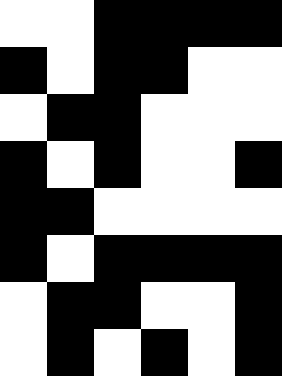[["white", "white", "black", "black", "black", "black"], ["black", "white", "black", "black", "white", "white"], ["white", "black", "black", "white", "white", "white"], ["black", "white", "black", "white", "white", "black"], ["black", "black", "white", "white", "white", "white"], ["black", "white", "black", "black", "black", "black"], ["white", "black", "black", "white", "white", "black"], ["white", "black", "white", "black", "white", "black"]]